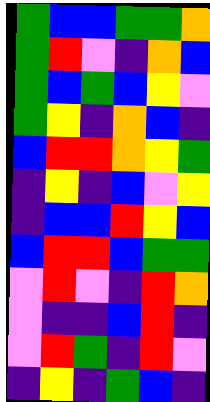[["green", "blue", "blue", "green", "green", "orange"], ["green", "red", "violet", "indigo", "orange", "blue"], ["green", "blue", "green", "blue", "yellow", "violet"], ["green", "yellow", "indigo", "orange", "blue", "indigo"], ["blue", "red", "red", "orange", "yellow", "green"], ["indigo", "yellow", "indigo", "blue", "violet", "yellow"], ["indigo", "blue", "blue", "red", "yellow", "blue"], ["blue", "red", "red", "blue", "green", "green"], ["violet", "red", "violet", "indigo", "red", "orange"], ["violet", "indigo", "indigo", "blue", "red", "indigo"], ["violet", "red", "green", "indigo", "red", "violet"], ["indigo", "yellow", "indigo", "green", "blue", "indigo"]]